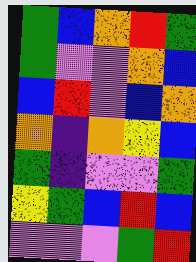[["green", "blue", "orange", "red", "green"], ["green", "violet", "violet", "orange", "blue"], ["blue", "red", "violet", "blue", "orange"], ["orange", "indigo", "orange", "yellow", "blue"], ["green", "indigo", "violet", "violet", "green"], ["yellow", "green", "blue", "red", "blue"], ["violet", "violet", "violet", "green", "red"]]